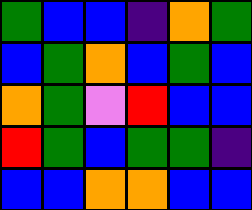[["green", "blue", "blue", "indigo", "orange", "green"], ["blue", "green", "orange", "blue", "green", "blue"], ["orange", "green", "violet", "red", "blue", "blue"], ["red", "green", "blue", "green", "green", "indigo"], ["blue", "blue", "orange", "orange", "blue", "blue"]]